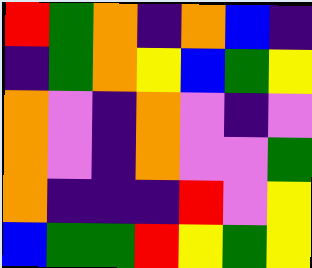[["red", "green", "orange", "indigo", "orange", "blue", "indigo"], ["indigo", "green", "orange", "yellow", "blue", "green", "yellow"], ["orange", "violet", "indigo", "orange", "violet", "indigo", "violet"], ["orange", "violet", "indigo", "orange", "violet", "violet", "green"], ["orange", "indigo", "indigo", "indigo", "red", "violet", "yellow"], ["blue", "green", "green", "red", "yellow", "green", "yellow"]]